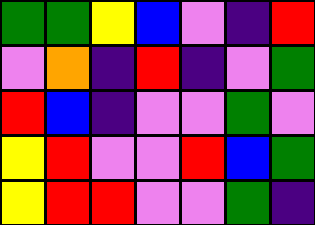[["green", "green", "yellow", "blue", "violet", "indigo", "red"], ["violet", "orange", "indigo", "red", "indigo", "violet", "green"], ["red", "blue", "indigo", "violet", "violet", "green", "violet"], ["yellow", "red", "violet", "violet", "red", "blue", "green"], ["yellow", "red", "red", "violet", "violet", "green", "indigo"]]